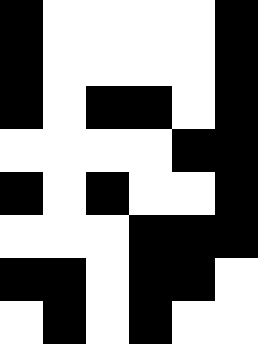[["black", "white", "white", "white", "white", "black"], ["black", "white", "white", "white", "white", "black"], ["black", "white", "black", "black", "white", "black"], ["white", "white", "white", "white", "black", "black"], ["black", "white", "black", "white", "white", "black"], ["white", "white", "white", "black", "black", "black"], ["black", "black", "white", "black", "black", "white"], ["white", "black", "white", "black", "white", "white"]]